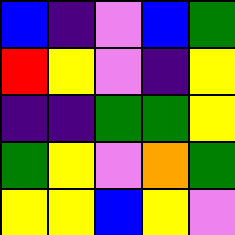[["blue", "indigo", "violet", "blue", "green"], ["red", "yellow", "violet", "indigo", "yellow"], ["indigo", "indigo", "green", "green", "yellow"], ["green", "yellow", "violet", "orange", "green"], ["yellow", "yellow", "blue", "yellow", "violet"]]